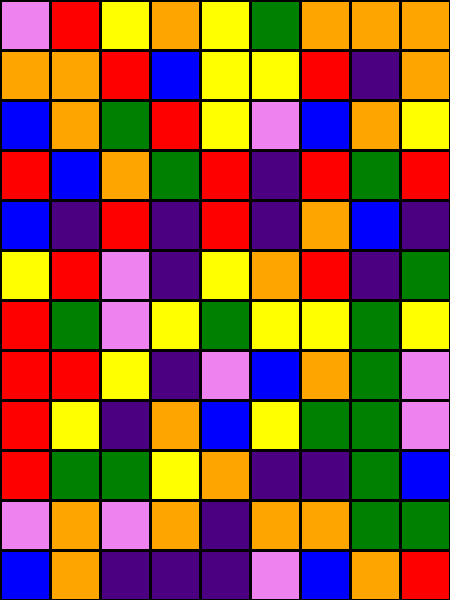[["violet", "red", "yellow", "orange", "yellow", "green", "orange", "orange", "orange"], ["orange", "orange", "red", "blue", "yellow", "yellow", "red", "indigo", "orange"], ["blue", "orange", "green", "red", "yellow", "violet", "blue", "orange", "yellow"], ["red", "blue", "orange", "green", "red", "indigo", "red", "green", "red"], ["blue", "indigo", "red", "indigo", "red", "indigo", "orange", "blue", "indigo"], ["yellow", "red", "violet", "indigo", "yellow", "orange", "red", "indigo", "green"], ["red", "green", "violet", "yellow", "green", "yellow", "yellow", "green", "yellow"], ["red", "red", "yellow", "indigo", "violet", "blue", "orange", "green", "violet"], ["red", "yellow", "indigo", "orange", "blue", "yellow", "green", "green", "violet"], ["red", "green", "green", "yellow", "orange", "indigo", "indigo", "green", "blue"], ["violet", "orange", "violet", "orange", "indigo", "orange", "orange", "green", "green"], ["blue", "orange", "indigo", "indigo", "indigo", "violet", "blue", "orange", "red"]]